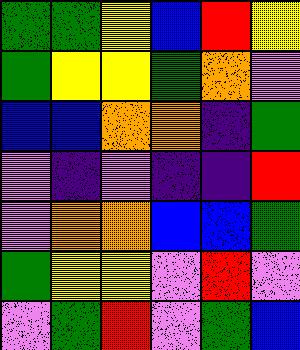[["green", "green", "yellow", "blue", "red", "yellow"], ["green", "yellow", "yellow", "green", "orange", "violet"], ["blue", "blue", "orange", "orange", "indigo", "green"], ["violet", "indigo", "violet", "indigo", "indigo", "red"], ["violet", "orange", "orange", "blue", "blue", "green"], ["green", "yellow", "yellow", "violet", "red", "violet"], ["violet", "green", "red", "violet", "green", "blue"]]